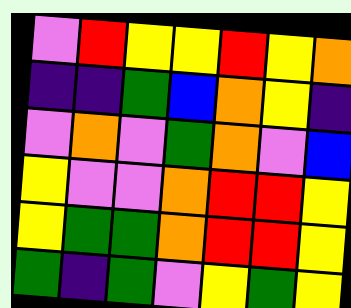[["violet", "red", "yellow", "yellow", "red", "yellow", "orange"], ["indigo", "indigo", "green", "blue", "orange", "yellow", "indigo"], ["violet", "orange", "violet", "green", "orange", "violet", "blue"], ["yellow", "violet", "violet", "orange", "red", "red", "yellow"], ["yellow", "green", "green", "orange", "red", "red", "yellow"], ["green", "indigo", "green", "violet", "yellow", "green", "yellow"]]